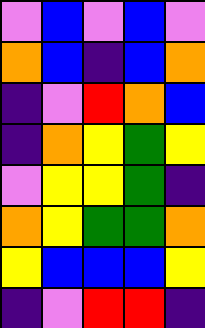[["violet", "blue", "violet", "blue", "violet"], ["orange", "blue", "indigo", "blue", "orange"], ["indigo", "violet", "red", "orange", "blue"], ["indigo", "orange", "yellow", "green", "yellow"], ["violet", "yellow", "yellow", "green", "indigo"], ["orange", "yellow", "green", "green", "orange"], ["yellow", "blue", "blue", "blue", "yellow"], ["indigo", "violet", "red", "red", "indigo"]]